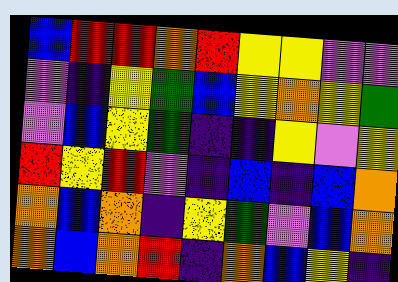[["blue", "red", "red", "orange", "red", "yellow", "yellow", "violet", "violet"], ["violet", "indigo", "yellow", "green", "blue", "yellow", "orange", "yellow", "green"], ["violet", "blue", "yellow", "green", "indigo", "indigo", "yellow", "violet", "yellow"], ["red", "yellow", "red", "violet", "indigo", "blue", "indigo", "blue", "orange"], ["orange", "blue", "orange", "indigo", "yellow", "green", "violet", "blue", "orange"], ["orange", "blue", "orange", "red", "indigo", "orange", "blue", "yellow", "indigo"]]